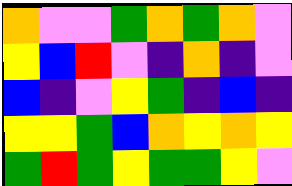[["orange", "violet", "violet", "green", "orange", "green", "orange", "violet"], ["yellow", "blue", "red", "violet", "indigo", "orange", "indigo", "violet"], ["blue", "indigo", "violet", "yellow", "green", "indigo", "blue", "indigo"], ["yellow", "yellow", "green", "blue", "orange", "yellow", "orange", "yellow"], ["green", "red", "green", "yellow", "green", "green", "yellow", "violet"]]